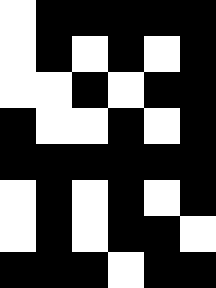[["white", "black", "black", "black", "black", "black"], ["white", "black", "white", "black", "white", "black"], ["white", "white", "black", "white", "black", "black"], ["black", "white", "white", "black", "white", "black"], ["black", "black", "black", "black", "black", "black"], ["white", "black", "white", "black", "white", "black"], ["white", "black", "white", "black", "black", "white"], ["black", "black", "black", "white", "black", "black"]]